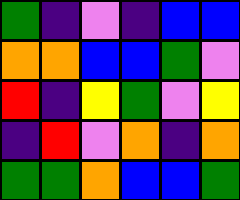[["green", "indigo", "violet", "indigo", "blue", "blue"], ["orange", "orange", "blue", "blue", "green", "violet"], ["red", "indigo", "yellow", "green", "violet", "yellow"], ["indigo", "red", "violet", "orange", "indigo", "orange"], ["green", "green", "orange", "blue", "blue", "green"]]